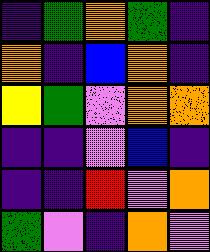[["indigo", "green", "orange", "green", "indigo"], ["orange", "indigo", "blue", "orange", "indigo"], ["yellow", "green", "violet", "orange", "orange"], ["indigo", "indigo", "violet", "blue", "indigo"], ["indigo", "indigo", "red", "violet", "orange"], ["green", "violet", "indigo", "orange", "violet"]]